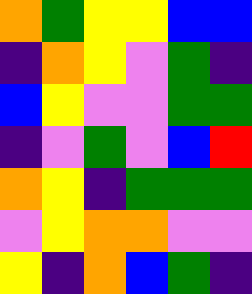[["orange", "green", "yellow", "yellow", "blue", "blue"], ["indigo", "orange", "yellow", "violet", "green", "indigo"], ["blue", "yellow", "violet", "violet", "green", "green"], ["indigo", "violet", "green", "violet", "blue", "red"], ["orange", "yellow", "indigo", "green", "green", "green"], ["violet", "yellow", "orange", "orange", "violet", "violet"], ["yellow", "indigo", "orange", "blue", "green", "indigo"]]